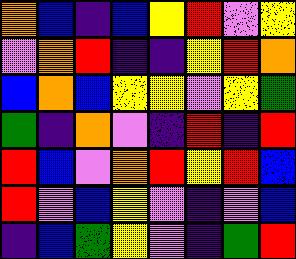[["orange", "blue", "indigo", "blue", "yellow", "red", "violet", "yellow"], ["violet", "orange", "red", "indigo", "indigo", "yellow", "red", "orange"], ["blue", "orange", "blue", "yellow", "yellow", "violet", "yellow", "green"], ["green", "indigo", "orange", "violet", "indigo", "red", "indigo", "red"], ["red", "blue", "violet", "orange", "red", "yellow", "red", "blue"], ["red", "violet", "blue", "yellow", "violet", "indigo", "violet", "blue"], ["indigo", "blue", "green", "yellow", "violet", "indigo", "green", "red"]]